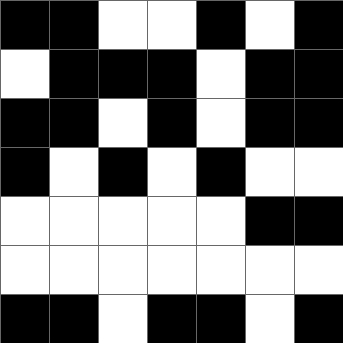[["black", "black", "white", "white", "black", "white", "black"], ["white", "black", "black", "black", "white", "black", "black"], ["black", "black", "white", "black", "white", "black", "black"], ["black", "white", "black", "white", "black", "white", "white"], ["white", "white", "white", "white", "white", "black", "black"], ["white", "white", "white", "white", "white", "white", "white"], ["black", "black", "white", "black", "black", "white", "black"]]